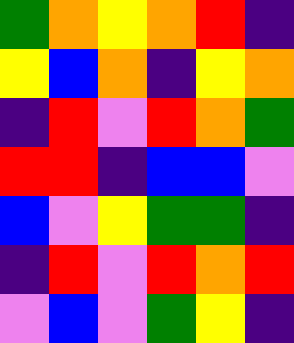[["green", "orange", "yellow", "orange", "red", "indigo"], ["yellow", "blue", "orange", "indigo", "yellow", "orange"], ["indigo", "red", "violet", "red", "orange", "green"], ["red", "red", "indigo", "blue", "blue", "violet"], ["blue", "violet", "yellow", "green", "green", "indigo"], ["indigo", "red", "violet", "red", "orange", "red"], ["violet", "blue", "violet", "green", "yellow", "indigo"]]